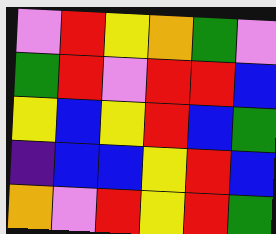[["violet", "red", "yellow", "orange", "green", "violet"], ["green", "red", "violet", "red", "red", "blue"], ["yellow", "blue", "yellow", "red", "blue", "green"], ["indigo", "blue", "blue", "yellow", "red", "blue"], ["orange", "violet", "red", "yellow", "red", "green"]]